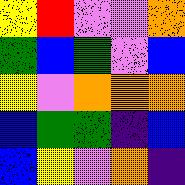[["yellow", "red", "violet", "violet", "orange"], ["green", "blue", "green", "violet", "blue"], ["yellow", "violet", "orange", "orange", "orange"], ["blue", "green", "green", "indigo", "blue"], ["blue", "yellow", "violet", "orange", "indigo"]]